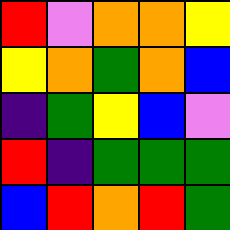[["red", "violet", "orange", "orange", "yellow"], ["yellow", "orange", "green", "orange", "blue"], ["indigo", "green", "yellow", "blue", "violet"], ["red", "indigo", "green", "green", "green"], ["blue", "red", "orange", "red", "green"]]